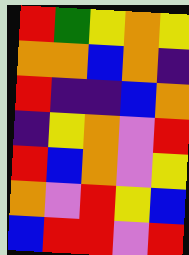[["red", "green", "yellow", "orange", "yellow"], ["orange", "orange", "blue", "orange", "indigo"], ["red", "indigo", "indigo", "blue", "orange"], ["indigo", "yellow", "orange", "violet", "red"], ["red", "blue", "orange", "violet", "yellow"], ["orange", "violet", "red", "yellow", "blue"], ["blue", "red", "red", "violet", "red"]]